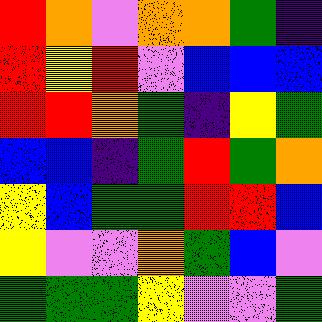[["red", "orange", "violet", "orange", "orange", "green", "indigo"], ["red", "yellow", "red", "violet", "blue", "blue", "blue"], ["red", "red", "orange", "green", "indigo", "yellow", "green"], ["blue", "blue", "indigo", "green", "red", "green", "orange"], ["yellow", "blue", "green", "green", "red", "red", "blue"], ["yellow", "violet", "violet", "orange", "green", "blue", "violet"], ["green", "green", "green", "yellow", "violet", "violet", "green"]]